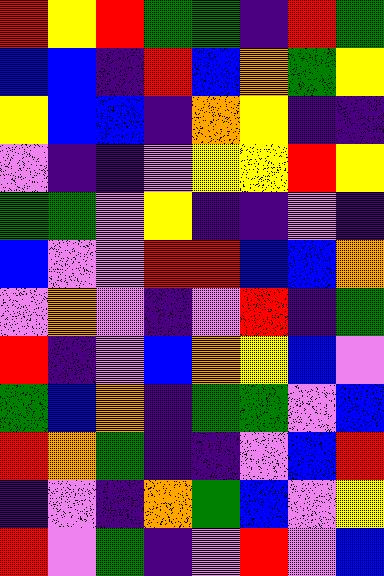[["red", "yellow", "red", "green", "green", "indigo", "red", "green"], ["blue", "blue", "indigo", "red", "blue", "orange", "green", "yellow"], ["yellow", "blue", "blue", "indigo", "orange", "yellow", "indigo", "indigo"], ["violet", "indigo", "indigo", "violet", "yellow", "yellow", "red", "yellow"], ["green", "green", "violet", "yellow", "indigo", "indigo", "violet", "indigo"], ["blue", "violet", "violet", "red", "red", "blue", "blue", "orange"], ["violet", "orange", "violet", "indigo", "violet", "red", "indigo", "green"], ["red", "indigo", "violet", "blue", "orange", "yellow", "blue", "violet"], ["green", "blue", "orange", "indigo", "green", "green", "violet", "blue"], ["red", "orange", "green", "indigo", "indigo", "violet", "blue", "red"], ["indigo", "violet", "indigo", "orange", "green", "blue", "violet", "yellow"], ["red", "violet", "green", "indigo", "violet", "red", "violet", "blue"]]